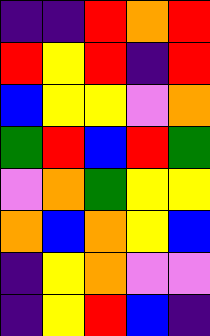[["indigo", "indigo", "red", "orange", "red"], ["red", "yellow", "red", "indigo", "red"], ["blue", "yellow", "yellow", "violet", "orange"], ["green", "red", "blue", "red", "green"], ["violet", "orange", "green", "yellow", "yellow"], ["orange", "blue", "orange", "yellow", "blue"], ["indigo", "yellow", "orange", "violet", "violet"], ["indigo", "yellow", "red", "blue", "indigo"]]